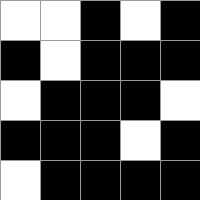[["white", "white", "black", "white", "black"], ["black", "white", "black", "black", "black"], ["white", "black", "black", "black", "white"], ["black", "black", "black", "white", "black"], ["white", "black", "black", "black", "black"]]